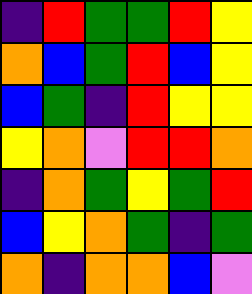[["indigo", "red", "green", "green", "red", "yellow"], ["orange", "blue", "green", "red", "blue", "yellow"], ["blue", "green", "indigo", "red", "yellow", "yellow"], ["yellow", "orange", "violet", "red", "red", "orange"], ["indigo", "orange", "green", "yellow", "green", "red"], ["blue", "yellow", "orange", "green", "indigo", "green"], ["orange", "indigo", "orange", "orange", "blue", "violet"]]